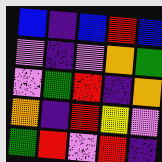[["blue", "indigo", "blue", "red", "blue"], ["violet", "indigo", "violet", "orange", "green"], ["violet", "green", "red", "indigo", "orange"], ["orange", "indigo", "red", "yellow", "violet"], ["green", "red", "violet", "red", "indigo"]]